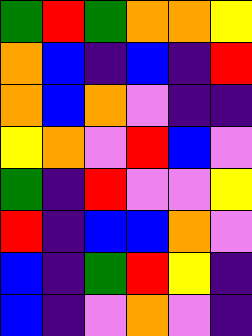[["green", "red", "green", "orange", "orange", "yellow"], ["orange", "blue", "indigo", "blue", "indigo", "red"], ["orange", "blue", "orange", "violet", "indigo", "indigo"], ["yellow", "orange", "violet", "red", "blue", "violet"], ["green", "indigo", "red", "violet", "violet", "yellow"], ["red", "indigo", "blue", "blue", "orange", "violet"], ["blue", "indigo", "green", "red", "yellow", "indigo"], ["blue", "indigo", "violet", "orange", "violet", "indigo"]]